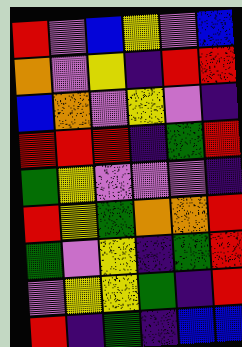[["red", "violet", "blue", "yellow", "violet", "blue"], ["orange", "violet", "yellow", "indigo", "red", "red"], ["blue", "orange", "violet", "yellow", "violet", "indigo"], ["red", "red", "red", "indigo", "green", "red"], ["green", "yellow", "violet", "violet", "violet", "indigo"], ["red", "yellow", "green", "orange", "orange", "red"], ["green", "violet", "yellow", "indigo", "green", "red"], ["violet", "yellow", "yellow", "green", "indigo", "red"], ["red", "indigo", "green", "indigo", "blue", "blue"]]